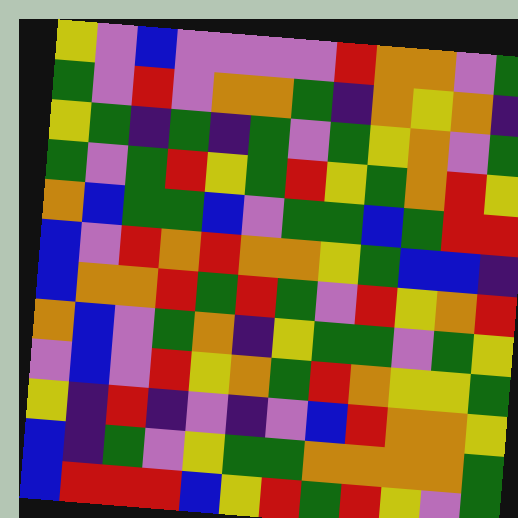[["yellow", "violet", "blue", "violet", "violet", "violet", "violet", "red", "orange", "orange", "violet", "green"], ["green", "violet", "red", "violet", "orange", "orange", "green", "indigo", "orange", "yellow", "orange", "indigo"], ["yellow", "green", "indigo", "green", "indigo", "green", "violet", "green", "yellow", "orange", "violet", "green"], ["green", "violet", "green", "red", "yellow", "green", "red", "yellow", "green", "orange", "red", "yellow"], ["orange", "blue", "green", "green", "blue", "violet", "green", "green", "blue", "green", "red", "red"], ["blue", "violet", "red", "orange", "red", "orange", "orange", "yellow", "green", "blue", "blue", "indigo"], ["blue", "orange", "orange", "red", "green", "red", "green", "violet", "red", "yellow", "orange", "red"], ["orange", "blue", "violet", "green", "orange", "indigo", "yellow", "green", "green", "violet", "green", "yellow"], ["violet", "blue", "violet", "red", "yellow", "orange", "green", "red", "orange", "yellow", "yellow", "green"], ["yellow", "indigo", "red", "indigo", "violet", "indigo", "violet", "blue", "red", "orange", "orange", "yellow"], ["blue", "indigo", "green", "violet", "yellow", "green", "green", "orange", "orange", "orange", "orange", "green"], ["blue", "red", "red", "red", "blue", "yellow", "red", "green", "red", "yellow", "violet", "green"]]